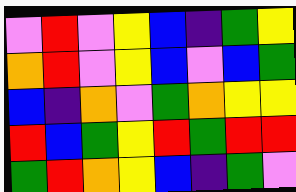[["violet", "red", "violet", "yellow", "blue", "indigo", "green", "yellow"], ["orange", "red", "violet", "yellow", "blue", "violet", "blue", "green"], ["blue", "indigo", "orange", "violet", "green", "orange", "yellow", "yellow"], ["red", "blue", "green", "yellow", "red", "green", "red", "red"], ["green", "red", "orange", "yellow", "blue", "indigo", "green", "violet"]]